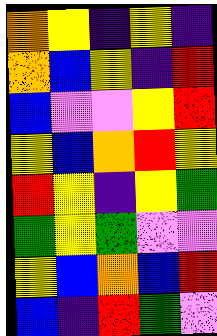[["orange", "yellow", "indigo", "yellow", "indigo"], ["orange", "blue", "yellow", "indigo", "red"], ["blue", "violet", "violet", "yellow", "red"], ["yellow", "blue", "orange", "red", "yellow"], ["red", "yellow", "indigo", "yellow", "green"], ["green", "yellow", "green", "violet", "violet"], ["yellow", "blue", "orange", "blue", "red"], ["blue", "indigo", "red", "green", "violet"]]